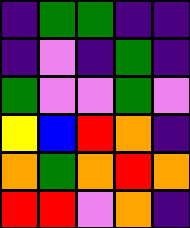[["indigo", "green", "green", "indigo", "indigo"], ["indigo", "violet", "indigo", "green", "indigo"], ["green", "violet", "violet", "green", "violet"], ["yellow", "blue", "red", "orange", "indigo"], ["orange", "green", "orange", "red", "orange"], ["red", "red", "violet", "orange", "indigo"]]